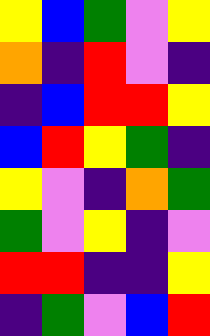[["yellow", "blue", "green", "violet", "yellow"], ["orange", "indigo", "red", "violet", "indigo"], ["indigo", "blue", "red", "red", "yellow"], ["blue", "red", "yellow", "green", "indigo"], ["yellow", "violet", "indigo", "orange", "green"], ["green", "violet", "yellow", "indigo", "violet"], ["red", "red", "indigo", "indigo", "yellow"], ["indigo", "green", "violet", "blue", "red"]]